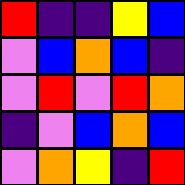[["red", "indigo", "indigo", "yellow", "blue"], ["violet", "blue", "orange", "blue", "indigo"], ["violet", "red", "violet", "red", "orange"], ["indigo", "violet", "blue", "orange", "blue"], ["violet", "orange", "yellow", "indigo", "red"]]